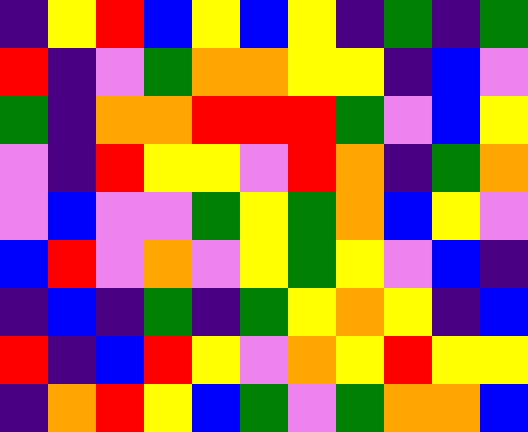[["indigo", "yellow", "red", "blue", "yellow", "blue", "yellow", "indigo", "green", "indigo", "green"], ["red", "indigo", "violet", "green", "orange", "orange", "yellow", "yellow", "indigo", "blue", "violet"], ["green", "indigo", "orange", "orange", "red", "red", "red", "green", "violet", "blue", "yellow"], ["violet", "indigo", "red", "yellow", "yellow", "violet", "red", "orange", "indigo", "green", "orange"], ["violet", "blue", "violet", "violet", "green", "yellow", "green", "orange", "blue", "yellow", "violet"], ["blue", "red", "violet", "orange", "violet", "yellow", "green", "yellow", "violet", "blue", "indigo"], ["indigo", "blue", "indigo", "green", "indigo", "green", "yellow", "orange", "yellow", "indigo", "blue"], ["red", "indigo", "blue", "red", "yellow", "violet", "orange", "yellow", "red", "yellow", "yellow"], ["indigo", "orange", "red", "yellow", "blue", "green", "violet", "green", "orange", "orange", "blue"]]